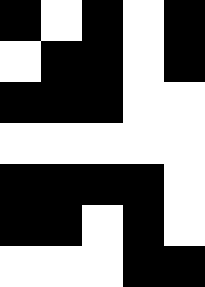[["black", "white", "black", "white", "black"], ["white", "black", "black", "white", "black"], ["black", "black", "black", "white", "white"], ["white", "white", "white", "white", "white"], ["black", "black", "black", "black", "white"], ["black", "black", "white", "black", "white"], ["white", "white", "white", "black", "black"]]